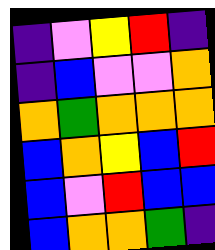[["indigo", "violet", "yellow", "red", "indigo"], ["indigo", "blue", "violet", "violet", "orange"], ["orange", "green", "orange", "orange", "orange"], ["blue", "orange", "yellow", "blue", "red"], ["blue", "violet", "red", "blue", "blue"], ["blue", "orange", "orange", "green", "indigo"]]